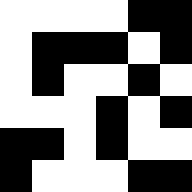[["white", "white", "white", "white", "black", "black"], ["white", "black", "black", "black", "white", "black"], ["white", "black", "white", "white", "black", "white"], ["white", "white", "white", "black", "white", "black"], ["black", "black", "white", "black", "white", "white"], ["black", "white", "white", "white", "black", "black"]]